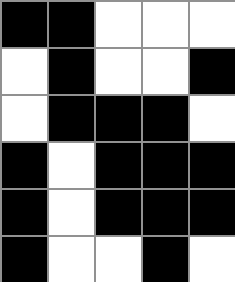[["black", "black", "white", "white", "white"], ["white", "black", "white", "white", "black"], ["white", "black", "black", "black", "white"], ["black", "white", "black", "black", "black"], ["black", "white", "black", "black", "black"], ["black", "white", "white", "black", "white"]]